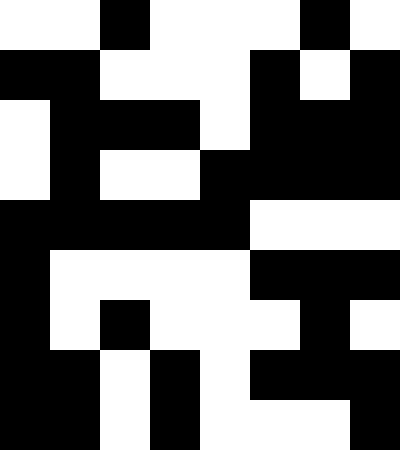[["white", "white", "black", "white", "white", "white", "black", "white"], ["black", "black", "white", "white", "white", "black", "white", "black"], ["white", "black", "black", "black", "white", "black", "black", "black"], ["white", "black", "white", "white", "black", "black", "black", "black"], ["black", "black", "black", "black", "black", "white", "white", "white"], ["black", "white", "white", "white", "white", "black", "black", "black"], ["black", "white", "black", "white", "white", "white", "black", "white"], ["black", "black", "white", "black", "white", "black", "black", "black"], ["black", "black", "white", "black", "white", "white", "white", "black"]]